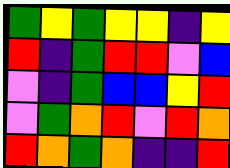[["green", "yellow", "green", "yellow", "yellow", "indigo", "yellow"], ["red", "indigo", "green", "red", "red", "violet", "blue"], ["violet", "indigo", "green", "blue", "blue", "yellow", "red"], ["violet", "green", "orange", "red", "violet", "red", "orange"], ["red", "orange", "green", "orange", "indigo", "indigo", "red"]]